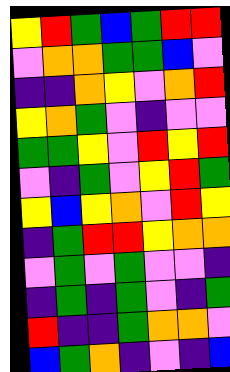[["yellow", "red", "green", "blue", "green", "red", "red"], ["violet", "orange", "orange", "green", "green", "blue", "violet"], ["indigo", "indigo", "orange", "yellow", "violet", "orange", "red"], ["yellow", "orange", "green", "violet", "indigo", "violet", "violet"], ["green", "green", "yellow", "violet", "red", "yellow", "red"], ["violet", "indigo", "green", "violet", "yellow", "red", "green"], ["yellow", "blue", "yellow", "orange", "violet", "red", "yellow"], ["indigo", "green", "red", "red", "yellow", "orange", "orange"], ["violet", "green", "violet", "green", "violet", "violet", "indigo"], ["indigo", "green", "indigo", "green", "violet", "indigo", "green"], ["red", "indigo", "indigo", "green", "orange", "orange", "violet"], ["blue", "green", "orange", "indigo", "violet", "indigo", "blue"]]